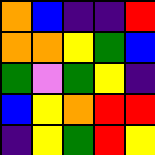[["orange", "blue", "indigo", "indigo", "red"], ["orange", "orange", "yellow", "green", "blue"], ["green", "violet", "green", "yellow", "indigo"], ["blue", "yellow", "orange", "red", "red"], ["indigo", "yellow", "green", "red", "yellow"]]